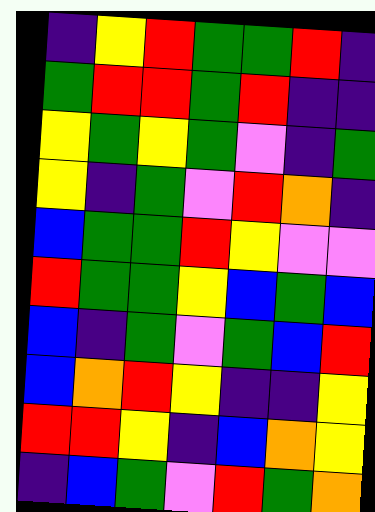[["indigo", "yellow", "red", "green", "green", "red", "indigo"], ["green", "red", "red", "green", "red", "indigo", "indigo"], ["yellow", "green", "yellow", "green", "violet", "indigo", "green"], ["yellow", "indigo", "green", "violet", "red", "orange", "indigo"], ["blue", "green", "green", "red", "yellow", "violet", "violet"], ["red", "green", "green", "yellow", "blue", "green", "blue"], ["blue", "indigo", "green", "violet", "green", "blue", "red"], ["blue", "orange", "red", "yellow", "indigo", "indigo", "yellow"], ["red", "red", "yellow", "indigo", "blue", "orange", "yellow"], ["indigo", "blue", "green", "violet", "red", "green", "orange"]]